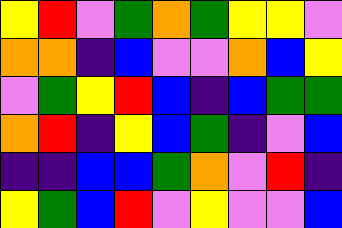[["yellow", "red", "violet", "green", "orange", "green", "yellow", "yellow", "violet"], ["orange", "orange", "indigo", "blue", "violet", "violet", "orange", "blue", "yellow"], ["violet", "green", "yellow", "red", "blue", "indigo", "blue", "green", "green"], ["orange", "red", "indigo", "yellow", "blue", "green", "indigo", "violet", "blue"], ["indigo", "indigo", "blue", "blue", "green", "orange", "violet", "red", "indigo"], ["yellow", "green", "blue", "red", "violet", "yellow", "violet", "violet", "blue"]]